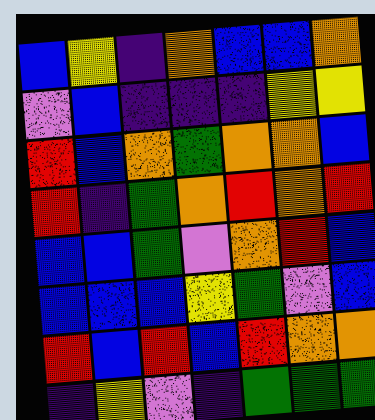[["blue", "yellow", "indigo", "orange", "blue", "blue", "orange"], ["violet", "blue", "indigo", "indigo", "indigo", "yellow", "yellow"], ["red", "blue", "orange", "green", "orange", "orange", "blue"], ["red", "indigo", "green", "orange", "red", "orange", "red"], ["blue", "blue", "green", "violet", "orange", "red", "blue"], ["blue", "blue", "blue", "yellow", "green", "violet", "blue"], ["red", "blue", "red", "blue", "red", "orange", "orange"], ["indigo", "yellow", "violet", "indigo", "green", "green", "green"]]